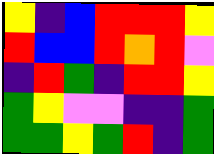[["yellow", "indigo", "blue", "red", "red", "red", "yellow"], ["red", "blue", "blue", "red", "orange", "red", "violet"], ["indigo", "red", "green", "indigo", "red", "red", "yellow"], ["green", "yellow", "violet", "violet", "indigo", "indigo", "green"], ["green", "green", "yellow", "green", "red", "indigo", "green"]]